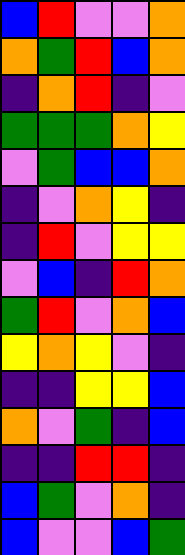[["blue", "red", "violet", "violet", "orange"], ["orange", "green", "red", "blue", "orange"], ["indigo", "orange", "red", "indigo", "violet"], ["green", "green", "green", "orange", "yellow"], ["violet", "green", "blue", "blue", "orange"], ["indigo", "violet", "orange", "yellow", "indigo"], ["indigo", "red", "violet", "yellow", "yellow"], ["violet", "blue", "indigo", "red", "orange"], ["green", "red", "violet", "orange", "blue"], ["yellow", "orange", "yellow", "violet", "indigo"], ["indigo", "indigo", "yellow", "yellow", "blue"], ["orange", "violet", "green", "indigo", "blue"], ["indigo", "indigo", "red", "red", "indigo"], ["blue", "green", "violet", "orange", "indigo"], ["blue", "violet", "violet", "blue", "green"]]